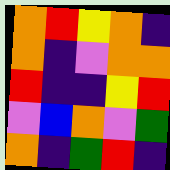[["orange", "red", "yellow", "orange", "indigo"], ["orange", "indigo", "violet", "orange", "orange"], ["red", "indigo", "indigo", "yellow", "red"], ["violet", "blue", "orange", "violet", "green"], ["orange", "indigo", "green", "red", "indigo"]]